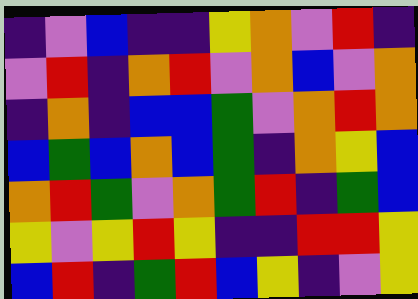[["indigo", "violet", "blue", "indigo", "indigo", "yellow", "orange", "violet", "red", "indigo"], ["violet", "red", "indigo", "orange", "red", "violet", "orange", "blue", "violet", "orange"], ["indigo", "orange", "indigo", "blue", "blue", "green", "violet", "orange", "red", "orange"], ["blue", "green", "blue", "orange", "blue", "green", "indigo", "orange", "yellow", "blue"], ["orange", "red", "green", "violet", "orange", "green", "red", "indigo", "green", "blue"], ["yellow", "violet", "yellow", "red", "yellow", "indigo", "indigo", "red", "red", "yellow"], ["blue", "red", "indigo", "green", "red", "blue", "yellow", "indigo", "violet", "yellow"]]